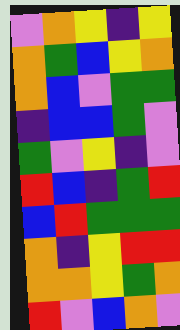[["violet", "orange", "yellow", "indigo", "yellow"], ["orange", "green", "blue", "yellow", "orange"], ["orange", "blue", "violet", "green", "green"], ["indigo", "blue", "blue", "green", "violet"], ["green", "violet", "yellow", "indigo", "violet"], ["red", "blue", "indigo", "green", "red"], ["blue", "red", "green", "green", "green"], ["orange", "indigo", "yellow", "red", "red"], ["orange", "orange", "yellow", "green", "orange"], ["red", "violet", "blue", "orange", "violet"]]